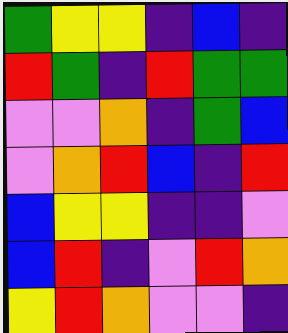[["green", "yellow", "yellow", "indigo", "blue", "indigo"], ["red", "green", "indigo", "red", "green", "green"], ["violet", "violet", "orange", "indigo", "green", "blue"], ["violet", "orange", "red", "blue", "indigo", "red"], ["blue", "yellow", "yellow", "indigo", "indigo", "violet"], ["blue", "red", "indigo", "violet", "red", "orange"], ["yellow", "red", "orange", "violet", "violet", "indigo"]]